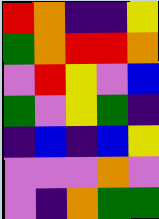[["red", "orange", "indigo", "indigo", "yellow"], ["green", "orange", "red", "red", "orange"], ["violet", "red", "yellow", "violet", "blue"], ["green", "violet", "yellow", "green", "indigo"], ["indigo", "blue", "indigo", "blue", "yellow"], ["violet", "violet", "violet", "orange", "violet"], ["violet", "indigo", "orange", "green", "green"]]